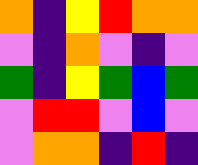[["orange", "indigo", "yellow", "red", "orange", "orange"], ["violet", "indigo", "orange", "violet", "indigo", "violet"], ["green", "indigo", "yellow", "green", "blue", "green"], ["violet", "red", "red", "violet", "blue", "violet"], ["violet", "orange", "orange", "indigo", "red", "indigo"]]